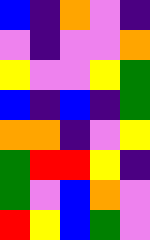[["blue", "indigo", "orange", "violet", "indigo"], ["violet", "indigo", "violet", "violet", "orange"], ["yellow", "violet", "violet", "yellow", "green"], ["blue", "indigo", "blue", "indigo", "green"], ["orange", "orange", "indigo", "violet", "yellow"], ["green", "red", "red", "yellow", "indigo"], ["green", "violet", "blue", "orange", "violet"], ["red", "yellow", "blue", "green", "violet"]]